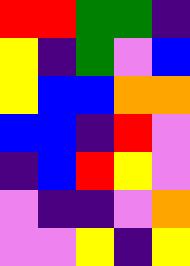[["red", "red", "green", "green", "indigo"], ["yellow", "indigo", "green", "violet", "blue"], ["yellow", "blue", "blue", "orange", "orange"], ["blue", "blue", "indigo", "red", "violet"], ["indigo", "blue", "red", "yellow", "violet"], ["violet", "indigo", "indigo", "violet", "orange"], ["violet", "violet", "yellow", "indigo", "yellow"]]